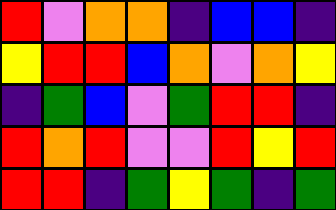[["red", "violet", "orange", "orange", "indigo", "blue", "blue", "indigo"], ["yellow", "red", "red", "blue", "orange", "violet", "orange", "yellow"], ["indigo", "green", "blue", "violet", "green", "red", "red", "indigo"], ["red", "orange", "red", "violet", "violet", "red", "yellow", "red"], ["red", "red", "indigo", "green", "yellow", "green", "indigo", "green"]]